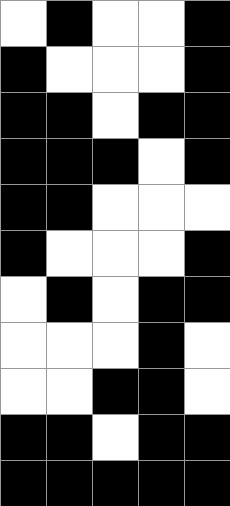[["white", "black", "white", "white", "black"], ["black", "white", "white", "white", "black"], ["black", "black", "white", "black", "black"], ["black", "black", "black", "white", "black"], ["black", "black", "white", "white", "white"], ["black", "white", "white", "white", "black"], ["white", "black", "white", "black", "black"], ["white", "white", "white", "black", "white"], ["white", "white", "black", "black", "white"], ["black", "black", "white", "black", "black"], ["black", "black", "black", "black", "black"]]